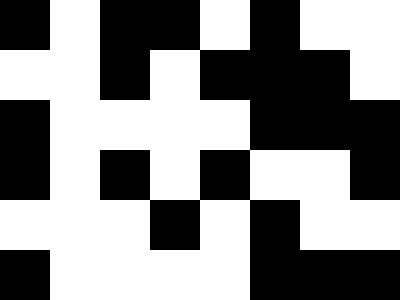[["black", "white", "black", "black", "white", "black", "white", "white"], ["white", "white", "black", "white", "black", "black", "black", "white"], ["black", "white", "white", "white", "white", "black", "black", "black"], ["black", "white", "black", "white", "black", "white", "white", "black"], ["white", "white", "white", "black", "white", "black", "white", "white"], ["black", "white", "white", "white", "white", "black", "black", "black"]]